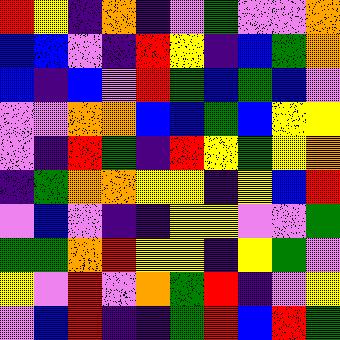[["red", "yellow", "indigo", "orange", "indigo", "violet", "green", "violet", "violet", "orange"], ["blue", "blue", "violet", "indigo", "red", "yellow", "indigo", "blue", "green", "orange"], ["blue", "indigo", "blue", "violet", "red", "green", "blue", "green", "blue", "violet"], ["violet", "violet", "orange", "orange", "blue", "blue", "green", "blue", "yellow", "yellow"], ["violet", "indigo", "red", "green", "indigo", "red", "yellow", "green", "yellow", "orange"], ["indigo", "green", "orange", "orange", "yellow", "yellow", "indigo", "yellow", "blue", "red"], ["violet", "blue", "violet", "indigo", "indigo", "yellow", "yellow", "violet", "violet", "green"], ["green", "green", "orange", "red", "yellow", "yellow", "indigo", "yellow", "green", "violet"], ["yellow", "violet", "red", "violet", "orange", "green", "red", "indigo", "violet", "yellow"], ["violet", "blue", "red", "indigo", "indigo", "green", "red", "blue", "red", "green"]]